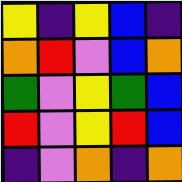[["yellow", "indigo", "yellow", "blue", "indigo"], ["orange", "red", "violet", "blue", "orange"], ["green", "violet", "yellow", "green", "blue"], ["red", "violet", "yellow", "red", "blue"], ["indigo", "violet", "orange", "indigo", "orange"]]